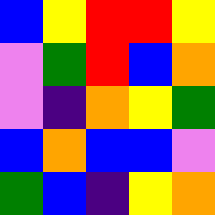[["blue", "yellow", "red", "red", "yellow"], ["violet", "green", "red", "blue", "orange"], ["violet", "indigo", "orange", "yellow", "green"], ["blue", "orange", "blue", "blue", "violet"], ["green", "blue", "indigo", "yellow", "orange"]]